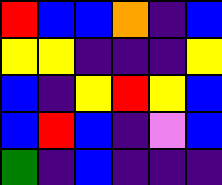[["red", "blue", "blue", "orange", "indigo", "blue"], ["yellow", "yellow", "indigo", "indigo", "indigo", "yellow"], ["blue", "indigo", "yellow", "red", "yellow", "blue"], ["blue", "red", "blue", "indigo", "violet", "blue"], ["green", "indigo", "blue", "indigo", "indigo", "indigo"]]